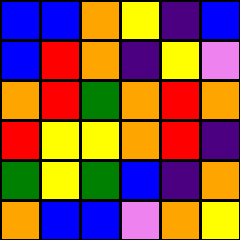[["blue", "blue", "orange", "yellow", "indigo", "blue"], ["blue", "red", "orange", "indigo", "yellow", "violet"], ["orange", "red", "green", "orange", "red", "orange"], ["red", "yellow", "yellow", "orange", "red", "indigo"], ["green", "yellow", "green", "blue", "indigo", "orange"], ["orange", "blue", "blue", "violet", "orange", "yellow"]]